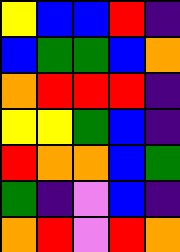[["yellow", "blue", "blue", "red", "indigo"], ["blue", "green", "green", "blue", "orange"], ["orange", "red", "red", "red", "indigo"], ["yellow", "yellow", "green", "blue", "indigo"], ["red", "orange", "orange", "blue", "green"], ["green", "indigo", "violet", "blue", "indigo"], ["orange", "red", "violet", "red", "orange"]]